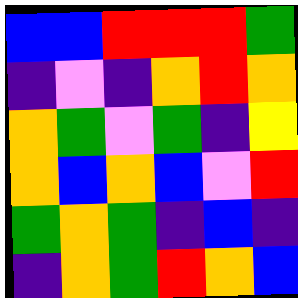[["blue", "blue", "red", "red", "red", "green"], ["indigo", "violet", "indigo", "orange", "red", "orange"], ["orange", "green", "violet", "green", "indigo", "yellow"], ["orange", "blue", "orange", "blue", "violet", "red"], ["green", "orange", "green", "indigo", "blue", "indigo"], ["indigo", "orange", "green", "red", "orange", "blue"]]